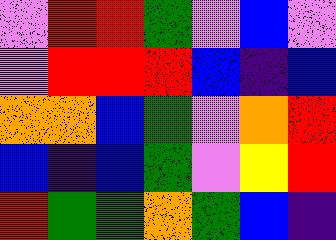[["violet", "red", "red", "green", "violet", "blue", "violet"], ["violet", "red", "red", "red", "blue", "indigo", "blue"], ["orange", "orange", "blue", "green", "violet", "orange", "red"], ["blue", "indigo", "blue", "green", "violet", "yellow", "red"], ["red", "green", "green", "orange", "green", "blue", "indigo"]]